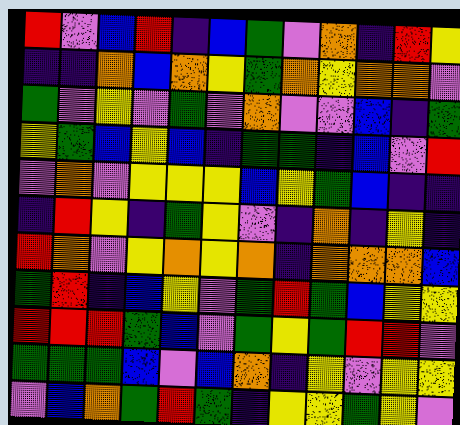[["red", "violet", "blue", "red", "indigo", "blue", "green", "violet", "orange", "indigo", "red", "yellow"], ["indigo", "indigo", "orange", "blue", "orange", "yellow", "green", "orange", "yellow", "orange", "orange", "violet"], ["green", "violet", "yellow", "violet", "green", "violet", "orange", "violet", "violet", "blue", "indigo", "green"], ["yellow", "green", "blue", "yellow", "blue", "indigo", "green", "green", "indigo", "blue", "violet", "red"], ["violet", "orange", "violet", "yellow", "yellow", "yellow", "blue", "yellow", "green", "blue", "indigo", "indigo"], ["indigo", "red", "yellow", "indigo", "green", "yellow", "violet", "indigo", "orange", "indigo", "yellow", "indigo"], ["red", "orange", "violet", "yellow", "orange", "yellow", "orange", "indigo", "orange", "orange", "orange", "blue"], ["green", "red", "indigo", "blue", "yellow", "violet", "green", "red", "green", "blue", "yellow", "yellow"], ["red", "red", "red", "green", "blue", "violet", "green", "yellow", "green", "red", "red", "violet"], ["green", "green", "green", "blue", "violet", "blue", "orange", "indigo", "yellow", "violet", "yellow", "yellow"], ["violet", "blue", "orange", "green", "red", "green", "indigo", "yellow", "yellow", "green", "yellow", "violet"]]